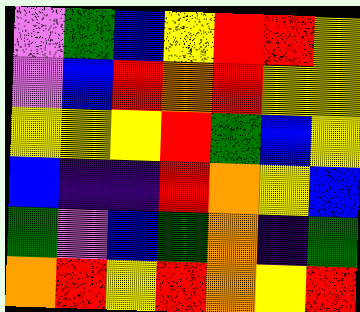[["violet", "green", "blue", "yellow", "red", "red", "yellow"], ["violet", "blue", "red", "orange", "red", "yellow", "yellow"], ["yellow", "yellow", "yellow", "red", "green", "blue", "yellow"], ["blue", "indigo", "indigo", "red", "orange", "yellow", "blue"], ["green", "violet", "blue", "green", "orange", "indigo", "green"], ["orange", "red", "yellow", "red", "orange", "yellow", "red"]]